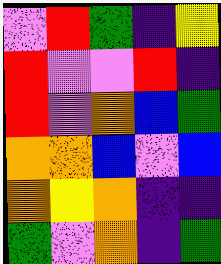[["violet", "red", "green", "indigo", "yellow"], ["red", "violet", "violet", "red", "indigo"], ["red", "violet", "orange", "blue", "green"], ["orange", "orange", "blue", "violet", "blue"], ["orange", "yellow", "orange", "indigo", "indigo"], ["green", "violet", "orange", "indigo", "green"]]